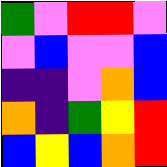[["green", "violet", "red", "red", "violet"], ["violet", "blue", "violet", "violet", "blue"], ["indigo", "indigo", "violet", "orange", "blue"], ["orange", "indigo", "green", "yellow", "red"], ["blue", "yellow", "blue", "orange", "red"]]